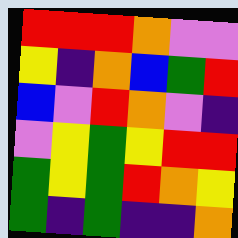[["red", "red", "red", "orange", "violet", "violet"], ["yellow", "indigo", "orange", "blue", "green", "red"], ["blue", "violet", "red", "orange", "violet", "indigo"], ["violet", "yellow", "green", "yellow", "red", "red"], ["green", "yellow", "green", "red", "orange", "yellow"], ["green", "indigo", "green", "indigo", "indigo", "orange"]]